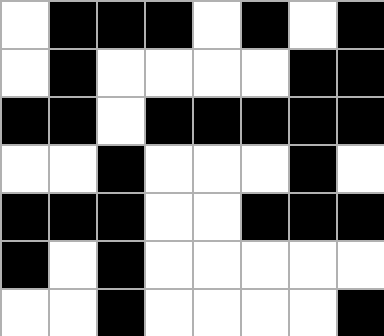[["white", "black", "black", "black", "white", "black", "white", "black"], ["white", "black", "white", "white", "white", "white", "black", "black"], ["black", "black", "white", "black", "black", "black", "black", "black"], ["white", "white", "black", "white", "white", "white", "black", "white"], ["black", "black", "black", "white", "white", "black", "black", "black"], ["black", "white", "black", "white", "white", "white", "white", "white"], ["white", "white", "black", "white", "white", "white", "white", "black"]]